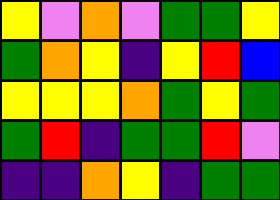[["yellow", "violet", "orange", "violet", "green", "green", "yellow"], ["green", "orange", "yellow", "indigo", "yellow", "red", "blue"], ["yellow", "yellow", "yellow", "orange", "green", "yellow", "green"], ["green", "red", "indigo", "green", "green", "red", "violet"], ["indigo", "indigo", "orange", "yellow", "indigo", "green", "green"]]